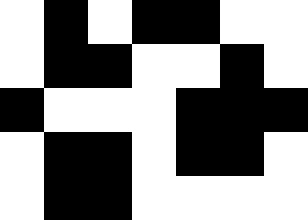[["white", "black", "white", "black", "black", "white", "white"], ["white", "black", "black", "white", "white", "black", "white"], ["black", "white", "white", "white", "black", "black", "black"], ["white", "black", "black", "white", "black", "black", "white"], ["white", "black", "black", "white", "white", "white", "white"]]